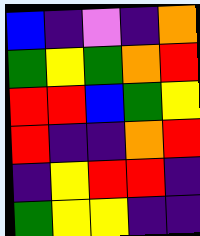[["blue", "indigo", "violet", "indigo", "orange"], ["green", "yellow", "green", "orange", "red"], ["red", "red", "blue", "green", "yellow"], ["red", "indigo", "indigo", "orange", "red"], ["indigo", "yellow", "red", "red", "indigo"], ["green", "yellow", "yellow", "indigo", "indigo"]]